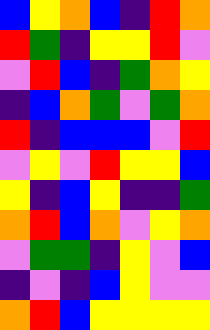[["blue", "yellow", "orange", "blue", "indigo", "red", "orange"], ["red", "green", "indigo", "yellow", "yellow", "red", "violet"], ["violet", "red", "blue", "indigo", "green", "orange", "yellow"], ["indigo", "blue", "orange", "green", "violet", "green", "orange"], ["red", "indigo", "blue", "blue", "blue", "violet", "red"], ["violet", "yellow", "violet", "red", "yellow", "yellow", "blue"], ["yellow", "indigo", "blue", "yellow", "indigo", "indigo", "green"], ["orange", "red", "blue", "orange", "violet", "yellow", "orange"], ["violet", "green", "green", "indigo", "yellow", "violet", "blue"], ["indigo", "violet", "indigo", "blue", "yellow", "violet", "violet"], ["orange", "red", "blue", "yellow", "yellow", "yellow", "yellow"]]